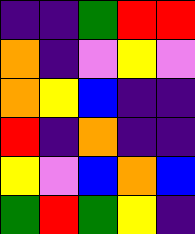[["indigo", "indigo", "green", "red", "red"], ["orange", "indigo", "violet", "yellow", "violet"], ["orange", "yellow", "blue", "indigo", "indigo"], ["red", "indigo", "orange", "indigo", "indigo"], ["yellow", "violet", "blue", "orange", "blue"], ["green", "red", "green", "yellow", "indigo"]]